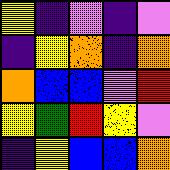[["yellow", "indigo", "violet", "indigo", "violet"], ["indigo", "yellow", "orange", "indigo", "orange"], ["orange", "blue", "blue", "violet", "red"], ["yellow", "green", "red", "yellow", "violet"], ["indigo", "yellow", "blue", "blue", "orange"]]